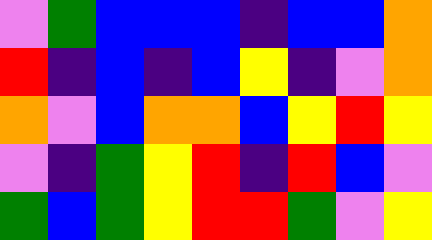[["violet", "green", "blue", "blue", "blue", "indigo", "blue", "blue", "orange"], ["red", "indigo", "blue", "indigo", "blue", "yellow", "indigo", "violet", "orange"], ["orange", "violet", "blue", "orange", "orange", "blue", "yellow", "red", "yellow"], ["violet", "indigo", "green", "yellow", "red", "indigo", "red", "blue", "violet"], ["green", "blue", "green", "yellow", "red", "red", "green", "violet", "yellow"]]